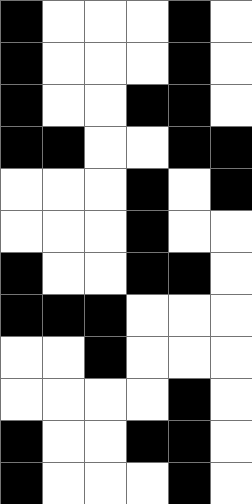[["black", "white", "white", "white", "black", "white"], ["black", "white", "white", "white", "black", "white"], ["black", "white", "white", "black", "black", "white"], ["black", "black", "white", "white", "black", "black"], ["white", "white", "white", "black", "white", "black"], ["white", "white", "white", "black", "white", "white"], ["black", "white", "white", "black", "black", "white"], ["black", "black", "black", "white", "white", "white"], ["white", "white", "black", "white", "white", "white"], ["white", "white", "white", "white", "black", "white"], ["black", "white", "white", "black", "black", "white"], ["black", "white", "white", "white", "black", "white"]]